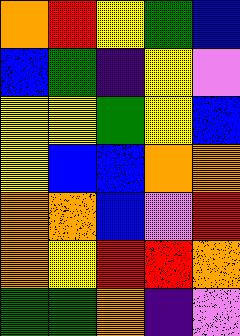[["orange", "red", "yellow", "green", "blue"], ["blue", "green", "indigo", "yellow", "violet"], ["yellow", "yellow", "green", "yellow", "blue"], ["yellow", "blue", "blue", "orange", "orange"], ["orange", "orange", "blue", "violet", "red"], ["orange", "yellow", "red", "red", "orange"], ["green", "green", "orange", "indigo", "violet"]]